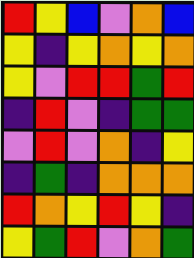[["red", "yellow", "blue", "violet", "orange", "blue"], ["yellow", "indigo", "yellow", "orange", "yellow", "orange"], ["yellow", "violet", "red", "red", "green", "red"], ["indigo", "red", "violet", "indigo", "green", "green"], ["violet", "red", "violet", "orange", "indigo", "yellow"], ["indigo", "green", "indigo", "orange", "orange", "orange"], ["red", "orange", "yellow", "red", "yellow", "indigo"], ["yellow", "green", "red", "violet", "orange", "green"]]